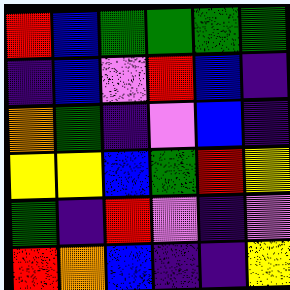[["red", "blue", "green", "green", "green", "green"], ["indigo", "blue", "violet", "red", "blue", "indigo"], ["orange", "green", "indigo", "violet", "blue", "indigo"], ["yellow", "yellow", "blue", "green", "red", "yellow"], ["green", "indigo", "red", "violet", "indigo", "violet"], ["red", "orange", "blue", "indigo", "indigo", "yellow"]]